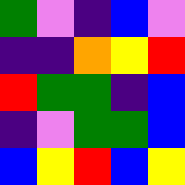[["green", "violet", "indigo", "blue", "violet"], ["indigo", "indigo", "orange", "yellow", "red"], ["red", "green", "green", "indigo", "blue"], ["indigo", "violet", "green", "green", "blue"], ["blue", "yellow", "red", "blue", "yellow"]]